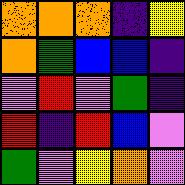[["orange", "orange", "orange", "indigo", "yellow"], ["orange", "green", "blue", "blue", "indigo"], ["violet", "red", "violet", "green", "indigo"], ["red", "indigo", "red", "blue", "violet"], ["green", "violet", "yellow", "orange", "violet"]]